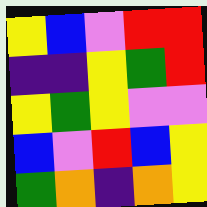[["yellow", "blue", "violet", "red", "red"], ["indigo", "indigo", "yellow", "green", "red"], ["yellow", "green", "yellow", "violet", "violet"], ["blue", "violet", "red", "blue", "yellow"], ["green", "orange", "indigo", "orange", "yellow"]]